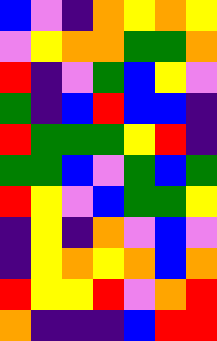[["blue", "violet", "indigo", "orange", "yellow", "orange", "yellow"], ["violet", "yellow", "orange", "orange", "green", "green", "orange"], ["red", "indigo", "violet", "green", "blue", "yellow", "violet"], ["green", "indigo", "blue", "red", "blue", "blue", "indigo"], ["red", "green", "green", "green", "yellow", "red", "indigo"], ["green", "green", "blue", "violet", "green", "blue", "green"], ["red", "yellow", "violet", "blue", "green", "green", "yellow"], ["indigo", "yellow", "indigo", "orange", "violet", "blue", "violet"], ["indigo", "yellow", "orange", "yellow", "orange", "blue", "orange"], ["red", "yellow", "yellow", "red", "violet", "orange", "red"], ["orange", "indigo", "indigo", "indigo", "blue", "red", "red"]]